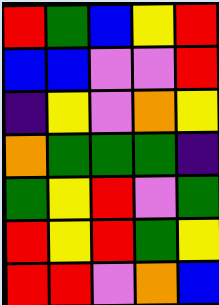[["red", "green", "blue", "yellow", "red"], ["blue", "blue", "violet", "violet", "red"], ["indigo", "yellow", "violet", "orange", "yellow"], ["orange", "green", "green", "green", "indigo"], ["green", "yellow", "red", "violet", "green"], ["red", "yellow", "red", "green", "yellow"], ["red", "red", "violet", "orange", "blue"]]